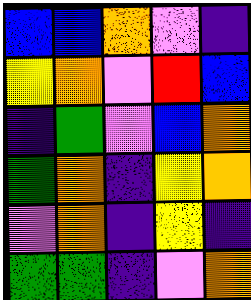[["blue", "blue", "orange", "violet", "indigo"], ["yellow", "orange", "violet", "red", "blue"], ["indigo", "green", "violet", "blue", "orange"], ["green", "orange", "indigo", "yellow", "orange"], ["violet", "orange", "indigo", "yellow", "indigo"], ["green", "green", "indigo", "violet", "orange"]]